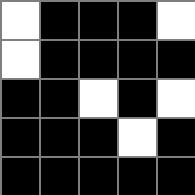[["white", "black", "black", "black", "white"], ["white", "black", "black", "black", "black"], ["black", "black", "white", "black", "white"], ["black", "black", "black", "white", "black"], ["black", "black", "black", "black", "black"]]